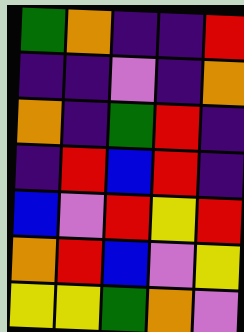[["green", "orange", "indigo", "indigo", "red"], ["indigo", "indigo", "violet", "indigo", "orange"], ["orange", "indigo", "green", "red", "indigo"], ["indigo", "red", "blue", "red", "indigo"], ["blue", "violet", "red", "yellow", "red"], ["orange", "red", "blue", "violet", "yellow"], ["yellow", "yellow", "green", "orange", "violet"]]